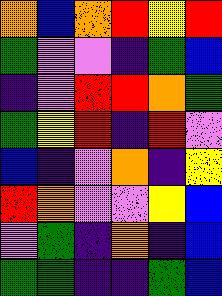[["orange", "blue", "orange", "red", "yellow", "red"], ["green", "violet", "violet", "indigo", "green", "blue"], ["indigo", "violet", "red", "red", "orange", "green"], ["green", "yellow", "red", "indigo", "red", "violet"], ["blue", "indigo", "violet", "orange", "indigo", "yellow"], ["red", "orange", "violet", "violet", "yellow", "blue"], ["violet", "green", "indigo", "orange", "indigo", "blue"], ["green", "green", "indigo", "indigo", "green", "blue"]]